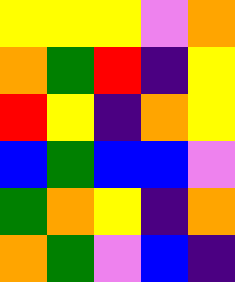[["yellow", "yellow", "yellow", "violet", "orange"], ["orange", "green", "red", "indigo", "yellow"], ["red", "yellow", "indigo", "orange", "yellow"], ["blue", "green", "blue", "blue", "violet"], ["green", "orange", "yellow", "indigo", "orange"], ["orange", "green", "violet", "blue", "indigo"]]